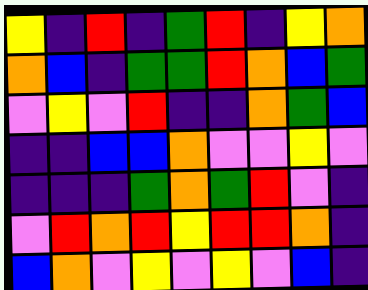[["yellow", "indigo", "red", "indigo", "green", "red", "indigo", "yellow", "orange"], ["orange", "blue", "indigo", "green", "green", "red", "orange", "blue", "green"], ["violet", "yellow", "violet", "red", "indigo", "indigo", "orange", "green", "blue"], ["indigo", "indigo", "blue", "blue", "orange", "violet", "violet", "yellow", "violet"], ["indigo", "indigo", "indigo", "green", "orange", "green", "red", "violet", "indigo"], ["violet", "red", "orange", "red", "yellow", "red", "red", "orange", "indigo"], ["blue", "orange", "violet", "yellow", "violet", "yellow", "violet", "blue", "indigo"]]